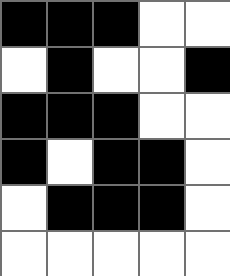[["black", "black", "black", "white", "white"], ["white", "black", "white", "white", "black"], ["black", "black", "black", "white", "white"], ["black", "white", "black", "black", "white"], ["white", "black", "black", "black", "white"], ["white", "white", "white", "white", "white"]]